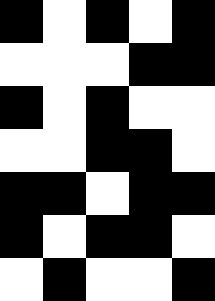[["black", "white", "black", "white", "black"], ["white", "white", "white", "black", "black"], ["black", "white", "black", "white", "white"], ["white", "white", "black", "black", "white"], ["black", "black", "white", "black", "black"], ["black", "white", "black", "black", "white"], ["white", "black", "white", "white", "black"]]